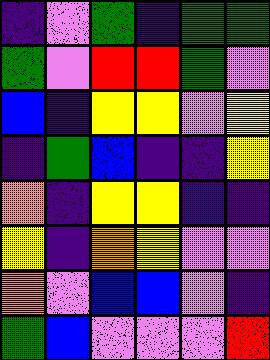[["indigo", "violet", "green", "indigo", "green", "green"], ["green", "violet", "red", "red", "green", "violet"], ["blue", "indigo", "yellow", "yellow", "violet", "yellow"], ["indigo", "green", "blue", "indigo", "indigo", "yellow"], ["orange", "indigo", "yellow", "yellow", "indigo", "indigo"], ["yellow", "indigo", "orange", "yellow", "violet", "violet"], ["orange", "violet", "blue", "blue", "violet", "indigo"], ["green", "blue", "violet", "violet", "violet", "red"]]